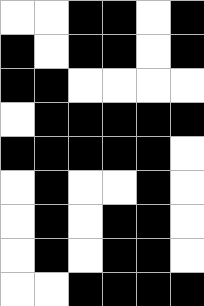[["white", "white", "black", "black", "white", "black"], ["black", "white", "black", "black", "white", "black"], ["black", "black", "white", "white", "white", "white"], ["white", "black", "black", "black", "black", "black"], ["black", "black", "black", "black", "black", "white"], ["white", "black", "white", "white", "black", "white"], ["white", "black", "white", "black", "black", "white"], ["white", "black", "white", "black", "black", "white"], ["white", "white", "black", "black", "black", "black"]]